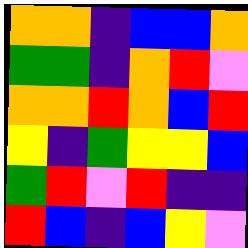[["orange", "orange", "indigo", "blue", "blue", "orange"], ["green", "green", "indigo", "orange", "red", "violet"], ["orange", "orange", "red", "orange", "blue", "red"], ["yellow", "indigo", "green", "yellow", "yellow", "blue"], ["green", "red", "violet", "red", "indigo", "indigo"], ["red", "blue", "indigo", "blue", "yellow", "violet"]]